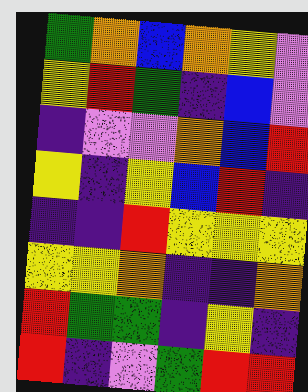[["green", "orange", "blue", "orange", "yellow", "violet"], ["yellow", "red", "green", "indigo", "blue", "violet"], ["indigo", "violet", "violet", "orange", "blue", "red"], ["yellow", "indigo", "yellow", "blue", "red", "indigo"], ["indigo", "indigo", "red", "yellow", "yellow", "yellow"], ["yellow", "yellow", "orange", "indigo", "indigo", "orange"], ["red", "green", "green", "indigo", "yellow", "indigo"], ["red", "indigo", "violet", "green", "red", "red"]]